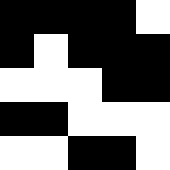[["black", "black", "black", "black", "white"], ["black", "white", "black", "black", "black"], ["white", "white", "white", "black", "black"], ["black", "black", "white", "white", "white"], ["white", "white", "black", "black", "white"]]